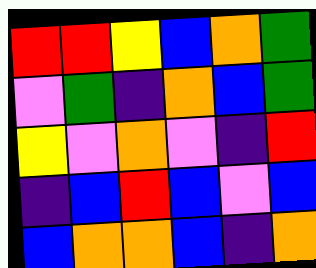[["red", "red", "yellow", "blue", "orange", "green"], ["violet", "green", "indigo", "orange", "blue", "green"], ["yellow", "violet", "orange", "violet", "indigo", "red"], ["indigo", "blue", "red", "blue", "violet", "blue"], ["blue", "orange", "orange", "blue", "indigo", "orange"]]